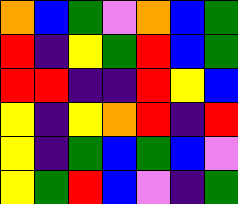[["orange", "blue", "green", "violet", "orange", "blue", "green"], ["red", "indigo", "yellow", "green", "red", "blue", "green"], ["red", "red", "indigo", "indigo", "red", "yellow", "blue"], ["yellow", "indigo", "yellow", "orange", "red", "indigo", "red"], ["yellow", "indigo", "green", "blue", "green", "blue", "violet"], ["yellow", "green", "red", "blue", "violet", "indigo", "green"]]